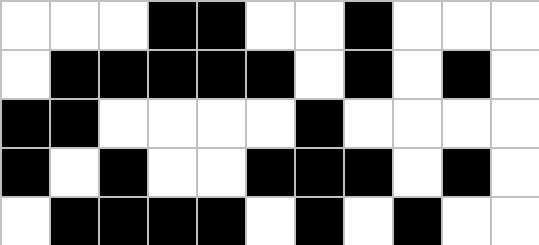[["white", "white", "white", "black", "black", "white", "white", "black", "white", "white", "white"], ["white", "black", "black", "black", "black", "black", "white", "black", "white", "black", "white"], ["black", "black", "white", "white", "white", "white", "black", "white", "white", "white", "white"], ["black", "white", "black", "white", "white", "black", "black", "black", "white", "black", "white"], ["white", "black", "black", "black", "black", "white", "black", "white", "black", "white", "white"]]